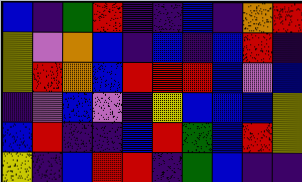[["blue", "indigo", "green", "red", "indigo", "indigo", "blue", "indigo", "orange", "red"], ["yellow", "violet", "orange", "blue", "indigo", "blue", "indigo", "blue", "red", "indigo"], ["yellow", "red", "orange", "blue", "red", "red", "red", "blue", "violet", "blue"], ["indigo", "violet", "blue", "violet", "indigo", "yellow", "blue", "blue", "blue", "yellow"], ["blue", "red", "indigo", "indigo", "blue", "red", "green", "blue", "red", "yellow"], ["yellow", "indigo", "blue", "red", "red", "indigo", "green", "blue", "indigo", "indigo"]]